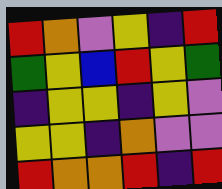[["red", "orange", "violet", "yellow", "indigo", "red"], ["green", "yellow", "blue", "red", "yellow", "green"], ["indigo", "yellow", "yellow", "indigo", "yellow", "violet"], ["yellow", "yellow", "indigo", "orange", "violet", "violet"], ["red", "orange", "orange", "red", "indigo", "red"]]